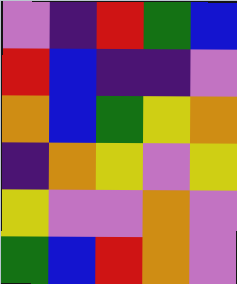[["violet", "indigo", "red", "green", "blue"], ["red", "blue", "indigo", "indigo", "violet"], ["orange", "blue", "green", "yellow", "orange"], ["indigo", "orange", "yellow", "violet", "yellow"], ["yellow", "violet", "violet", "orange", "violet"], ["green", "blue", "red", "orange", "violet"]]